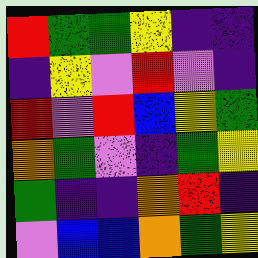[["red", "green", "green", "yellow", "indigo", "indigo"], ["indigo", "yellow", "violet", "red", "violet", "indigo"], ["red", "violet", "red", "blue", "yellow", "green"], ["orange", "green", "violet", "indigo", "green", "yellow"], ["green", "indigo", "indigo", "orange", "red", "indigo"], ["violet", "blue", "blue", "orange", "green", "yellow"]]